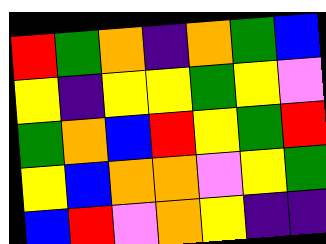[["red", "green", "orange", "indigo", "orange", "green", "blue"], ["yellow", "indigo", "yellow", "yellow", "green", "yellow", "violet"], ["green", "orange", "blue", "red", "yellow", "green", "red"], ["yellow", "blue", "orange", "orange", "violet", "yellow", "green"], ["blue", "red", "violet", "orange", "yellow", "indigo", "indigo"]]